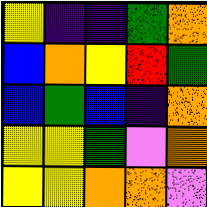[["yellow", "indigo", "indigo", "green", "orange"], ["blue", "orange", "yellow", "red", "green"], ["blue", "green", "blue", "indigo", "orange"], ["yellow", "yellow", "green", "violet", "orange"], ["yellow", "yellow", "orange", "orange", "violet"]]